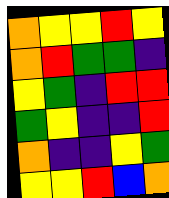[["orange", "yellow", "yellow", "red", "yellow"], ["orange", "red", "green", "green", "indigo"], ["yellow", "green", "indigo", "red", "red"], ["green", "yellow", "indigo", "indigo", "red"], ["orange", "indigo", "indigo", "yellow", "green"], ["yellow", "yellow", "red", "blue", "orange"]]